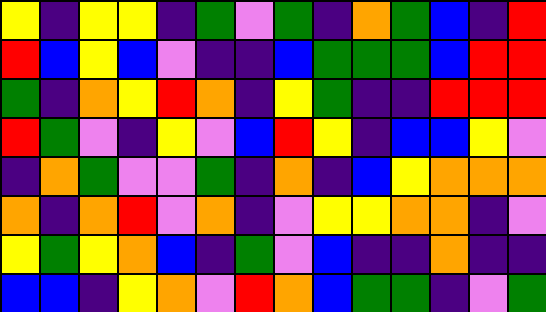[["yellow", "indigo", "yellow", "yellow", "indigo", "green", "violet", "green", "indigo", "orange", "green", "blue", "indigo", "red"], ["red", "blue", "yellow", "blue", "violet", "indigo", "indigo", "blue", "green", "green", "green", "blue", "red", "red"], ["green", "indigo", "orange", "yellow", "red", "orange", "indigo", "yellow", "green", "indigo", "indigo", "red", "red", "red"], ["red", "green", "violet", "indigo", "yellow", "violet", "blue", "red", "yellow", "indigo", "blue", "blue", "yellow", "violet"], ["indigo", "orange", "green", "violet", "violet", "green", "indigo", "orange", "indigo", "blue", "yellow", "orange", "orange", "orange"], ["orange", "indigo", "orange", "red", "violet", "orange", "indigo", "violet", "yellow", "yellow", "orange", "orange", "indigo", "violet"], ["yellow", "green", "yellow", "orange", "blue", "indigo", "green", "violet", "blue", "indigo", "indigo", "orange", "indigo", "indigo"], ["blue", "blue", "indigo", "yellow", "orange", "violet", "red", "orange", "blue", "green", "green", "indigo", "violet", "green"]]